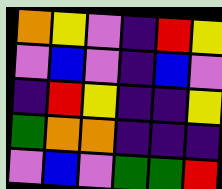[["orange", "yellow", "violet", "indigo", "red", "yellow"], ["violet", "blue", "violet", "indigo", "blue", "violet"], ["indigo", "red", "yellow", "indigo", "indigo", "yellow"], ["green", "orange", "orange", "indigo", "indigo", "indigo"], ["violet", "blue", "violet", "green", "green", "red"]]